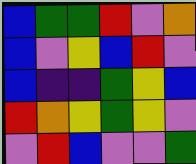[["blue", "green", "green", "red", "violet", "orange"], ["blue", "violet", "yellow", "blue", "red", "violet"], ["blue", "indigo", "indigo", "green", "yellow", "blue"], ["red", "orange", "yellow", "green", "yellow", "violet"], ["violet", "red", "blue", "violet", "violet", "green"]]